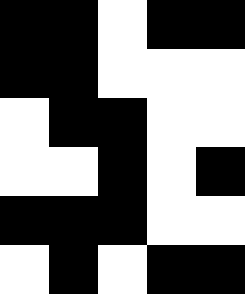[["black", "black", "white", "black", "black"], ["black", "black", "white", "white", "white"], ["white", "black", "black", "white", "white"], ["white", "white", "black", "white", "black"], ["black", "black", "black", "white", "white"], ["white", "black", "white", "black", "black"]]